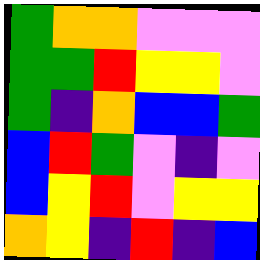[["green", "orange", "orange", "violet", "violet", "violet"], ["green", "green", "red", "yellow", "yellow", "violet"], ["green", "indigo", "orange", "blue", "blue", "green"], ["blue", "red", "green", "violet", "indigo", "violet"], ["blue", "yellow", "red", "violet", "yellow", "yellow"], ["orange", "yellow", "indigo", "red", "indigo", "blue"]]